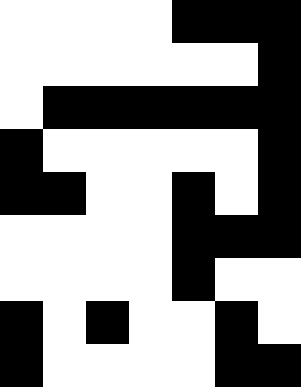[["white", "white", "white", "white", "black", "black", "black"], ["white", "white", "white", "white", "white", "white", "black"], ["white", "black", "black", "black", "black", "black", "black"], ["black", "white", "white", "white", "white", "white", "black"], ["black", "black", "white", "white", "black", "white", "black"], ["white", "white", "white", "white", "black", "black", "black"], ["white", "white", "white", "white", "black", "white", "white"], ["black", "white", "black", "white", "white", "black", "white"], ["black", "white", "white", "white", "white", "black", "black"]]